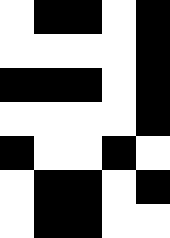[["white", "black", "black", "white", "black"], ["white", "white", "white", "white", "black"], ["black", "black", "black", "white", "black"], ["white", "white", "white", "white", "black"], ["black", "white", "white", "black", "white"], ["white", "black", "black", "white", "black"], ["white", "black", "black", "white", "white"]]